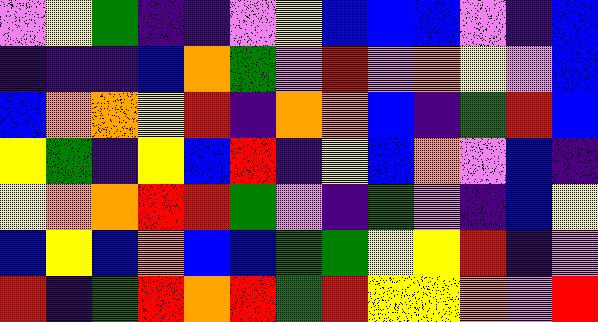[["violet", "yellow", "green", "indigo", "indigo", "violet", "yellow", "blue", "blue", "blue", "violet", "indigo", "blue"], ["indigo", "indigo", "indigo", "blue", "orange", "green", "violet", "red", "violet", "orange", "yellow", "violet", "blue"], ["blue", "orange", "orange", "yellow", "red", "indigo", "orange", "orange", "blue", "indigo", "green", "red", "blue"], ["yellow", "green", "indigo", "yellow", "blue", "red", "indigo", "yellow", "blue", "orange", "violet", "blue", "indigo"], ["yellow", "orange", "orange", "red", "red", "green", "violet", "indigo", "green", "violet", "indigo", "blue", "yellow"], ["blue", "yellow", "blue", "orange", "blue", "blue", "green", "green", "yellow", "yellow", "red", "indigo", "violet"], ["red", "indigo", "green", "red", "orange", "red", "green", "red", "yellow", "yellow", "orange", "violet", "red"]]